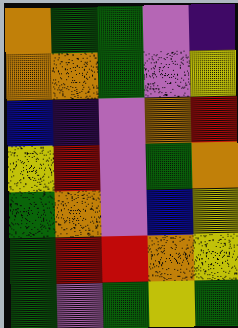[["orange", "green", "green", "violet", "indigo"], ["orange", "orange", "green", "violet", "yellow"], ["blue", "indigo", "violet", "orange", "red"], ["yellow", "red", "violet", "green", "orange"], ["green", "orange", "violet", "blue", "yellow"], ["green", "red", "red", "orange", "yellow"], ["green", "violet", "green", "yellow", "green"]]